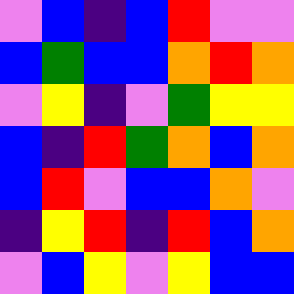[["violet", "blue", "indigo", "blue", "red", "violet", "violet"], ["blue", "green", "blue", "blue", "orange", "red", "orange"], ["violet", "yellow", "indigo", "violet", "green", "yellow", "yellow"], ["blue", "indigo", "red", "green", "orange", "blue", "orange"], ["blue", "red", "violet", "blue", "blue", "orange", "violet"], ["indigo", "yellow", "red", "indigo", "red", "blue", "orange"], ["violet", "blue", "yellow", "violet", "yellow", "blue", "blue"]]